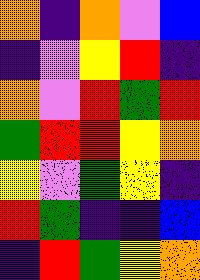[["orange", "indigo", "orange", "violet", "blue"], ["indigo", "violet", "yellow", "red", "indigo"], ["orange", "violet", "red", "green", "red"], ["green", "red", "red", "yellow", "orange"], ["yellow", "violet", "green", "yellow", "indigo"], ["red", "green", "indigo", "indigo", "blue"], ["indigo", "red", "green", "yellow", "orange"]]